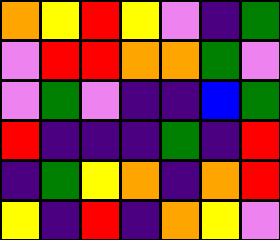[["orange", "yellow", "red", "yellow", "violet", "indigo", "green"], ["violet", "red", "red", "orange", "orange", "green", "violet"], ["violet", "green", "violet", "indigo", "indigo", "blue", "green"], ["red", "indigo", "indigo", "indigo", "green", "indigo", "red"], ["indigo", "green", "yellow", "orange", "indigo", "orange", "red"], ["yellow", "indigo", "red", "indigo", "orange", "yellow", "violet"]]